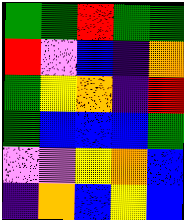[["green", "green", "red", "green", "green"], ["red", "violet", "blue", "indigo", "orange"], ["green", "yellow", "orange", "indigo", "red"], ["green", "blue", "blue", "blue", "green"], ["violet", "violet", "yellow", "orange", "blue"], ["indigo", "orange", "blue", "yellow", "blue"]]